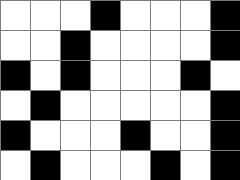[["white", "white", "white", "black", "white", "white", "white", "black"], ["white", "white", "black", "white", "white", "white", "white", "black"], ["black", "white", "black", "white", "white", "white", "black", "white"], ["white", "black", "white", "white", "white", "white", "white", "black"], ["black", "white", "white", "white", "black", "white", "white", "black"], ["white", "black", "white", "white", "white", "black", "white", "black"]]